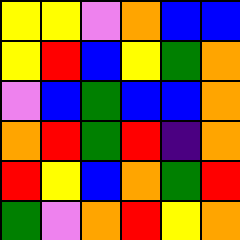[["yellow", "yellow", "violet", "orange", "blue", "blue"], ["yellow", "red", "blue", "yellow", "green", "orange"], ["violet", "blue", "green", "blue", "blue", "orange"], ["orange", "red", "green", "red", "indigo", "orange"], ["red", "yellow", "blue", "orange", "green", "red"], ["green", "violet", "orange", "red", "yellow", "orange"]]